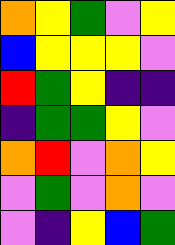[["orange", "yellow", "green", "violet", "yellow"], ["blue", "yellow", "yellow", "yellow", "violet"], ["red", "green", "yellow", "indigo", "indigo"], ["indigo", "green", "green", "yellow", "violet"], ["orange", "red", "violet", "orange", "yellow"], ["violet", "green", "violet", "orange", "violet"], ["violet", "indigo", "yellow", "blue", "green"]]